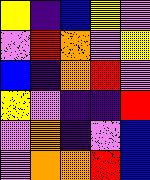[["yellow", "indigo", "blue", "yellow", "violet"], ["violet", "red", "orange", "violet", "yellow"], ["blue", "indigo", "orange", "red", "violet"], ["yellow", "violet", "indigo", "indigo", "red"], ["violet", "orange", "indigo", "violet", "blue"], ["violet", "orange", "orange", "red", "blue"]]